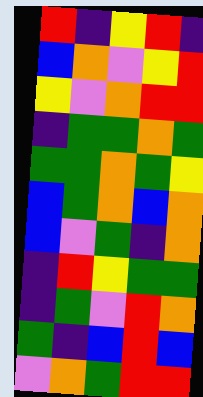[["red", "indigo", "yellow", "red", "indigo"], ["blue", "orange", "violet", "yellow", "red"], ["yellow", "violet", "orange", "red", "red"], ["indigo", "green", "green", "orange", "green"], ["green", "green", "orange", "green", "yellow"], ["blue", "green", "orange", "blue", "orange"], ["blue", "violet", "green", "indigo", "orange"], ["indigo", "red", "yellow", "green", "green"], ["indigo", "green", "violet", "red", "orange"], ["green", "indigo", "blue", "red", "blue"], ["violet", "orange", "green", "red", "red"]]